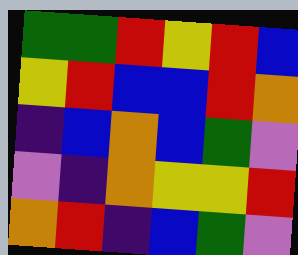[["green", "green", "red", "yellow", "red", "blue"], ["yellow", "red", "blue", "blue", "red", "orange"], ["indigo", "blue", "orange", "blue", "green", "violet"], ["violet", "indigo", "orange", "yellow", "yellow", "red"], ["orange", "red", "indigo", "blue", "green", "violet"]]